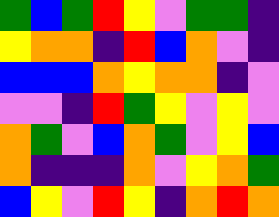[["green", "blue", "green", "red", "yellow", "violet", "green", "green", "indigo"], ["yellow", "orange", "orange", "indigo", "red", "blue", "orange", "violet", "indigo"], ["blue", "blue", "blue", "orange", "yellow", "orange", "orange", "indigo", "violet"], ["violet", "violet", "indigo", "red", "green", "yellow", "violet", "yellow", "violet"], ["orange", "green", "violet", "blue", "orange", "green", "violet", "yellow", "blue"], ["orange", "indigo", "indigo", "indigo", "orange", "violet", "yellow", "orange", "green"], ["blue", "yellow", "violet", "red", "yellow", "indigo", "orange", "red", "orange"]]